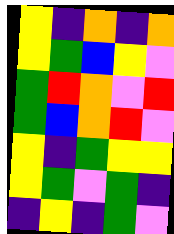[["yellow", "indigo", "orange", "indigo", "orange"], ["yellow", "green", "blue", "yellow", "violet"], ["green", "red", "orange", "violet", "red"], ["green", "blue", "orange", "red", "violet"], ["yellow", "indigo", "green", "yellow", "yellow"], ["yellow", "green", "violet", "green", "indigo"], ["indigo", "yellow", "indigo", "green", "violet"]]